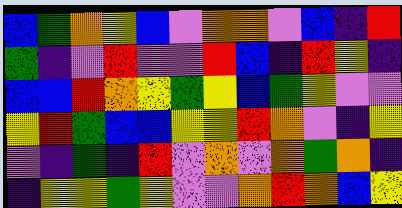[["blue", "green", "orange", "yellow", "blue", "violet", "orange", "orange", "violet", "blue", "indigo", "red"], ["green", "indigo", "violet", "red", "violet", "violet", "red", "blue", "indigo", "red", "yellow", "indigo"], ["blue", "blue", "red", "orange", "yellow", "green", "yellow", "blue", "green", "yellow", "violet", "violet"], ["yellow", "red", "green", "blue", "blue", "yellow", "yellow", "red", "orange", "violet", "indigo", "yellow"], ["violet", "indigo", "green", "indigo", "red", "violet", "orange", "violet", "orange", "green", "orange", "indigo"], ["indigo", "yellow", "yellow", "green", "yellow", "violet", "violet", "orange", "red", "orange", "blue", "yellow"]]